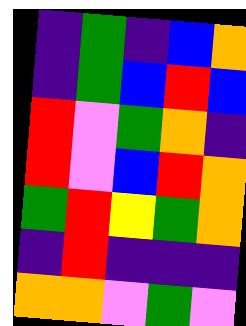[["indigo", "green", "indigo", "blue", "orange"], ["indigo", "green", "blue", "red", "blue"], ["red", "violet", "green", "orange", "indigo"], ["red", "violet", "blue", "red", "orange"], ["green", "red", "yellow", "green", "orange"], ["indigo", "red", "indigo", "indigo", "indigo"], ["orange", "orange", "violet", "green", "violet"]]